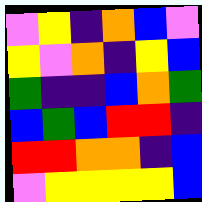[["violet", "yellow", "indigo", "orange", "blue", "violet"], ["yellow", "violet", "orange", "indigo", "yellow", "blue"], ["green", "indigo", "indigo", "blue", "orange", "green"], ["blue", "green", "blue", "red", "red", "indigo"], ["red", "red", "orange", "orange", "indigo", "blue"], ["violet", "yellow", "yellow", "yellow", "yellow", "blue"]]